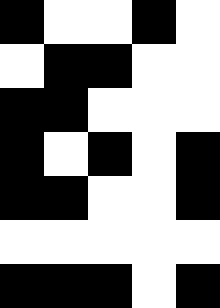[["black", "white", "white", "black", "white"], ["white", "black", "black", "white", "white"], ["black", "black", "white", "white", "white"], ["black", "white", "black", "white", "black"], ["black", "black", "white", "white", "black"], ["white", "white", "white", "white", "white"], ["black", "black", "black", "white", "black"]]